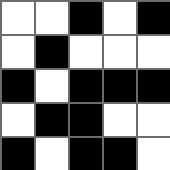[["white", "white", "black", "white", "black"], ["white", "black", "white", "white", "white"], ["black", "white", "black", "black", "black"], ["white", "black", "black", "white", "white"], ["black", "white", "black", "black", "white"]]